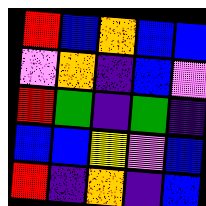[["red", "blue", "orange", "blue", "blue"], ["violet", "orange", "indigo", "blue", "violet"], ["red", "green", "indigo", "green", "indigo"], ["blue", "blue", "yellow", "violet", "blue"], ["red", "indigo", "orange", "indigo", "blue"]]